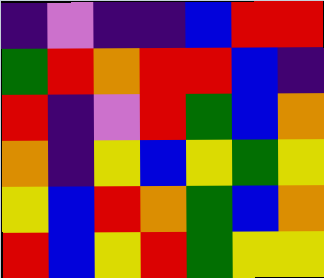[["indigo", "violet", "indigo", "indigo", "blue", "red", "red"], ["green", "red", "orange", "red", "red", "blue", "indigo"], ["red", "indigo", "violet", "red", "green", "blue", "orange"], ["orange", "indigo", "yellow", "blue", "yellow", "green", "yellow"], ["yellow", "blue", "red", "orange", "green", "blue", "orange"], ["red", "blue", "yellow", "red", "green", "yellow", "yellow"]]